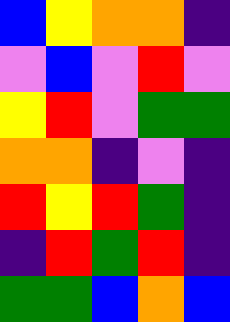[["blue", "yellow", "orange", "orange", "indigo"], ["violet", "blue", "violet", "red", "violet"], ["yellow", "red", "violet", "green", "green"], ["orange", "orange", "indigo", "violet", "indigo"], ["red", "yellow", "red", "green", "indigo"], ["indigo", "red", "green", "red", "indigo"], ["green", "green", "blue", "orange", "blue"]]